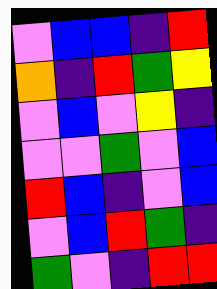[["violet", "blue", "blue", "indigo", "red"], ["orange", "indigo", "red", "green", "yellow"], ["violet", "blue", "violet", "yellow", "indigo"], ["violet", "violet", "green", "violet", "blue"], ["red", "blue", "indigo", "violet", "blue"], ["violet", "blue", "red", "green", "indigo"], ["green", "violet", "indigo", "red", "red"]]